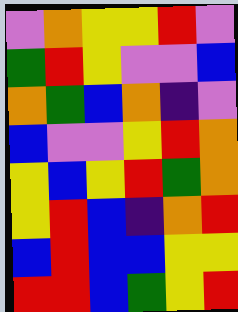[["violet", "orange", "yellow", "yellow", "red", "violet"], ["green", "red", "yellow", "violet", "violet", "blue"], ["orange", "green", "blue", "orange", "indigo", "violet"], ["blue", "violet", "violet", "yellow", "red", "orange"], ["yellow", "blue", "yellow", "red", "green", "orange"], ["yellow", "red", "blue", "indigo", "orange", "red"], ["blue", "red", "blue", "blue", "yellow", "yellow"], ["red", "red", "blue", "green", "yellow", "red"]]